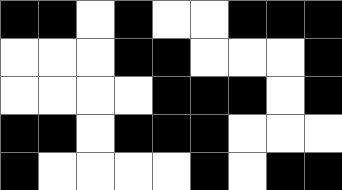[["black", "black", "white", "black", "white", "white", "black", "black", "black"], ["white", "white", "white", "black", "black", "white", "white", "white", "black"], ["white", "white", "white", "white", "black", "black", "black", "white", "black"], ["black", "black", "white", "black", "black", "black", "white", "white", "white"], ["black", "white", "white", "white", "white", "black", "white", "black", "black"]]